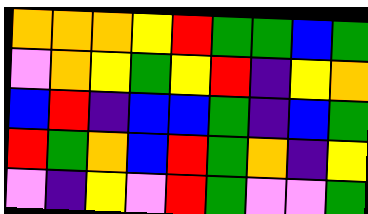[["orange", "orange", "orange", "yellow", "red", "green", "green", "blue", "green"], ["violet", "orange", "yellow", "green", "yellow", "red", "indigo", "yellow", "orange"], ["blue", "red", "indigo", "blue", "blue", "green", "indigo", "blue", "green"], ["red", "green", "orange", "blue", "red", "green", "orange", "indigo", "yellow"], ["violet", "indigo", "yellow", "violet", "red", "green", "violet", "violet", "green"]]